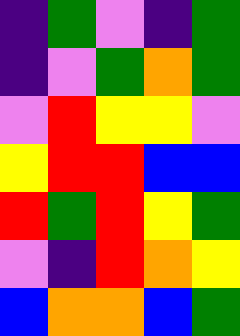[["indigo", "green", "violet", "indigo", "green"], ["indigo", "violet", "green", "orange", "green"], ["violet", "red", "yellow", "yellow", "violet"], ["yellow", "red", "red", "blue", "blue"], ["red", "green", "red", "yellow", "green"], ["violet", "indigo", "red", "orange", "yellow"], ["blue", "orange", "orange", "blue", "green"]]